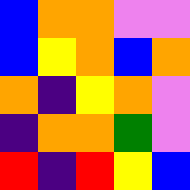[["blue", "orange", "orange", "violet", "violet"], ["blue", "yellow", "orange", "blue", "orange"], ["orange", "indigo", "yellow", "orange", "violet"], ["indigo", "orange", "orange", "green", "violet"], ["red", "indigo", "red", "yellow", "blue"]]